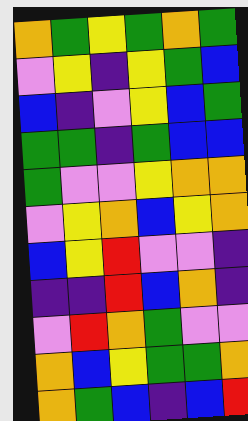[["orange", "green", "yellow", "green", "orange", "green"], ["violet", "yellow", "indigo", "yellow", "green", "blue"], ["blue", "indigo", "violet", "yellow", "blue", "green"], ["green", "green", "indigo", "green", "blue", "blue"], ["green", "violet", "violet", "yellow", "orange", "orange"], ["violet", "yellow", "orange", "blue", "yellow", "orange"], ["blue", "yellow", "red", "violet", "violet", "indigo"], ["indigo", "indigo", "red", "blue", "orange", "indigo"], ["violet", "red", "orange", "green", "violet", "violet"], ["orange", "blue", "yellow", "green", "green", "orange"], ["orange", "green", "blue", "indigo", "blue", "red"]]